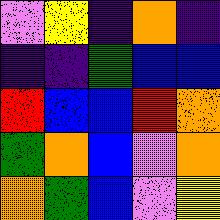[["violet", "yellow", "indigo", "orange", "indigo"], ["indigo", "indigo", "green", "blue", "blue"], ["red", "blue", "blue", "red", "orange"], ["green", "orange", "blue", "violet", "orange"], ["orange", "green", "blue", "violet", "yellow"]]